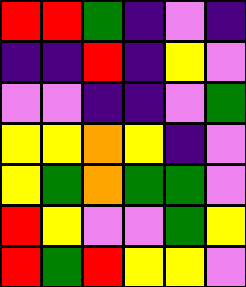[["red", "red", "green", "indigo", "violet", "indigo"], ["indigo", "indigo", "red", "indigo", "yellow", "violet"], ["violet", "violet", "indigo", "indigo", "violet", "green"], ["yellow", "yellow", "orange", "yellow", "indigo", "violet"], ["yellow", "green", "orange", "green", "green", "violet"], ["red", "yellow", "violet", "violet", "green", "yellow"], ["red", "green", "red", "yellow", "yellow", "violet"]]